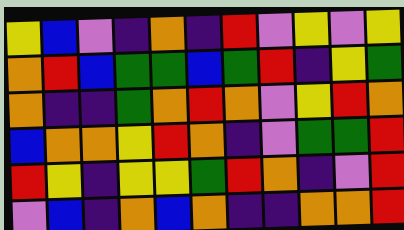[["yellow", "blue", "violet", "indigo", "orange", "indigo", "red", "violet", "yellow", "violet", "yellow"], ["orange", "red", "blue", "green", "green", "blue", "green", "red", "indigo", "yellow", "green"], ["orange", "indigo", "indigo", "green", "orange", "red", "orange", "violet", "yellow", "red", "orange"], ["blue", "orange", "orange", "yellow", "red", "orange", "indigo", "violet", "green", "green", "red"], ["red", "yellow", "indigo", "yellow", "yellow", "green", "red", "orange", "indigo", "violet", "red"], ["violet", "blue", "indigo", "orange", "blue", "orange", "indigo", "indigo", "orange", "orange", "red"]]